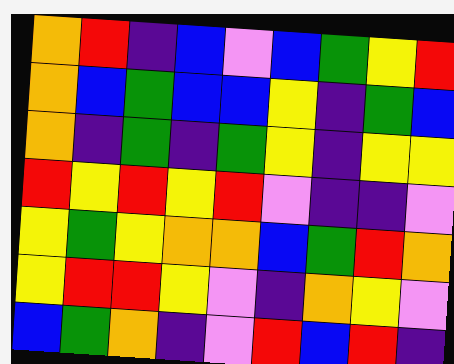[["orange", "red", "indigo", "blue", "violet", "blue", "green", "yellow", "red"], ["orange", "blue", "green", "blue", "blue", "yellow", "indigo", "green", "blue"], ["orange", "indigo", "green", "indigo", "green", "yellow", "indigo", "yellow", "yellow"], ["red", "yellow", "red", "yellow", "red", "violet", "indigo", "indigo", "violet"], ["yellow", "green", "yellow", "orange", "orange", "blue", "green", "red", "orange"], ["yellow", "red", "red", "yellow", "violet", "indigo", "orange", "yellow", "violet"], ["blue", "green", "orange", "indigo", "violet", "red", "blue", "red", "indigo"]]